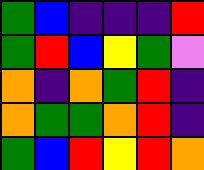[["green", "blue", "indigo", "indigo", "indigo", "red"], ["green", "red", "blue", "yellow", "green", "violet"], ["orange", "indigo", "orange", "green", "red", "indigo"], ["orange", "green", "green", "orange", "red", "indigo"], ["green", "blue", "red", "yellow", "red", "orange"]]